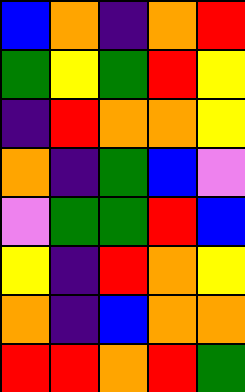[["blue", "orange", "indigo", "orange", "red"], ["green", "yellow", "green", "red", "yellow"], ["indigo", "red", "orange", "orange", "yellow"], ["orange", "indigo", "green", "blue", "violet"], ["violet", "green", "green", "red", "blue"], ["yellow", "indigo", "red", "orange", "yellow"], ["orange", "indigo", "blue", "orange", "orange"], ["red", "red", "orange", "red", "green"]]